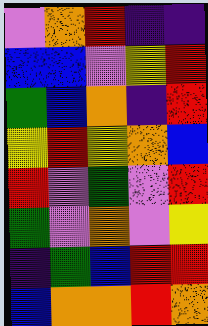[["violet", "orange", "red", "indigo", "indigo"], ["blue", "blue", "violet", "yellow", "red"], ["green", "blue", "orange", "indigo", "red"], ["yellow", "red", "yellow", "orange", "blue"], ["red", "violet", "green", "violet", "red"], ["green", "violet", "orange", "violet", "yellow"], ["indigo", "green", "blue", "red", "red"], ["blue", "orange", "orange", "red", "orange"]]